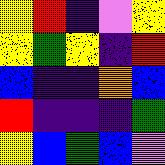[["yellow", "red", "indigo", "violet", "yellow"], ["yellow", "green", "yellow", "indigo", "red"], ["blue", "indigo", "indigo", "orange", "blue"], ["red", "indigo", "indigo", "indigo", "green"], ["yellow", "blue", "green", "blue", "violet"]]